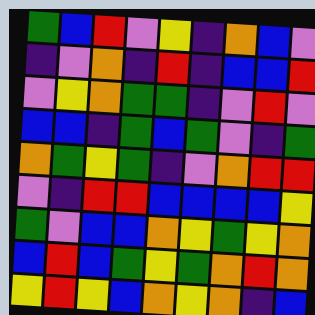[["green", "blue", "red", "violet", "yellow", "indigo", "orange", "blue", "violet"], ["indigo", "violet", "orange", "indigo", "red", "indigo", "blue", "blue", "red"], ["violet", "yellow", "orange", "green", "green", "indigo", "violet", "red", "violet"], ["blue", "blue", "indigo", "green", "blue", "green", "violet", "indigo", "green"], ["orange", "green", "yellow", "green", "indigo", "violet", "orange", "red", "red"], ["violet", "indigo", "red", "red", "blue", "blue", "blue", "blue", "yellow"], ["green", "violet", "blue", "blue", "orange", "yellow", "green", "yellow", "orange"], ["blue", "red", "blue", "green", "yellow", "green", "orange", "red", "orange"], ["yellow", "red", "yellow", "blue", "orange", "yellow", "orange", "indigo", "blue"]]